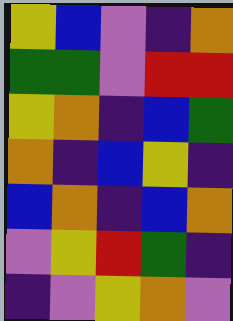[["yellow", "blue", "violet", "indigo", "orange"], ["green", "green", "violet", "red", "red"], ["yellow", "orange", "indigo", "blue", "green"], ["orange", "indigo", "blue", "yellow", "indigo"], ["blue", "orange", "indigo", "blue", "orange"], ["violet", "yellow", "red", "green", "indigo"], ["indigo", "violet", "yellow", "orange", "violet"]]